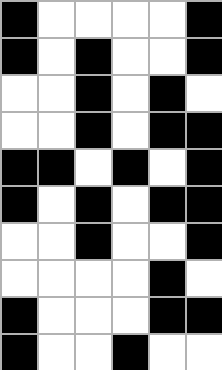[["black", "white", "white", "white", "white", "black"], ["black", "white", "black", "white", "white", "black"], ["white", "white", "black", "white", "black", "white"], ["white", "white", "black", "white", "black", "black"], ["black", "black", "white", "black", "white", "black"], ["black", "white", "black", "white", "black", "black"], ["white", "white", "black", "white", "white", "black"], ["white", "white", "white", "white", "black", "white"], ["black", "white", "white", "white", "black", "black"], ["black", "white", "white", "black", "white", "white"]]